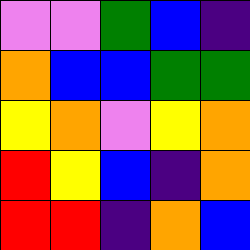[["violet", "violet", "green", "blue", "indigo"], ["orange", "blue", "blue", "green", "green"], ["yellow", "orange", "violet", "yellow", "orange"], ["red", "yellow", "blue", "indigo", "orange"], ["red", "red", "indigo", "orange", "blue"]]